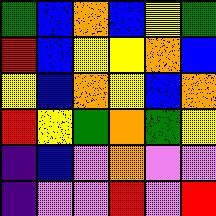[["green", "blue", "orange", "blue", "yellow", "green"], ["red", "blue", "yellow", "yellow", "orange", "blue"], ["yellow", "blue", "orange", "yellow", "blue", "orange"], ["red", "yellow", "green", "orange", "green", "yellow"], ["indigo", "blue", "violet", "orange", "violet", "violet"], ["indigo", "violet", "violet", "red", "violet", "red"]]